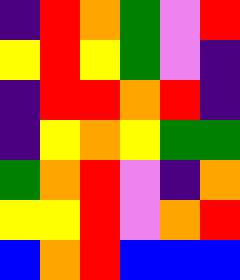[["indigo", "red", "orange", "green", "violet", "red"], ["yellow", "red", "yellow", "green", "violet", "indigo"], ["indigo", "red", "red", "orange", "red", "indigo"], ["indigo", "yellow", "orange", "yellow", "green", "green"], ["green", "orange", "red", "violet", "indigo", "orange"], ["yellow", "yellow", "red", "violet", "orange", "red"], ["blue", "orange", "red", "blue", "blue", "blue"]]